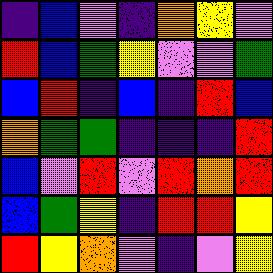[["indigo", "blue", "violet", "indigo", "orange", "yellow", "violet"], ["red", "blue", "green", "yellow", "violet", "violet", "green"], ["blue", "red", "indigo", "blue", "indigo", "red", "blue"], ["orange", "green", "green", "indigo", "indigo", "indigo", "red"], ["blue", "violet", "red", "violet", "red", "orange", "red"], ["blue", "green", "yellow", "indigo", "red", "red", "yellow"], ["red", "yellow", "orange", "violet", "indigo", "violet", "yellow"]]